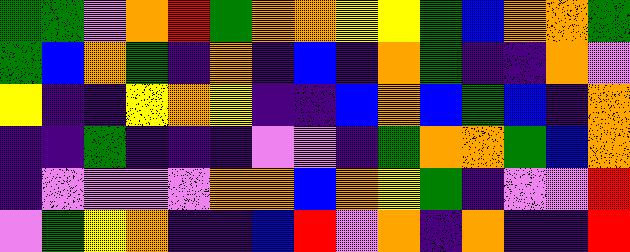[["green", "green", "violet", "orange", "red", "green", "orange", "orange", "yellow", "yellow", "green", "blue", "orange", "orange", "green"], ["green", "blue", "orange", "green", "indigo", "orange", "indigo", "blue", "indigo", "orange", "green", "indigo", "indigo", "orange", "violet"], ["yellow", "indigo", "indigo", "yellow", "orange", "yellow", "indigo", "indigo", "blue", "orange", "blue", "green", "blue", "indigo", "orange"], ["indigo", "indigo", "green", "indigo", "indigo", "indigo", "violet", "violet", "indigo", "green", "orange", "orange", "green", "blue", "orange"], ["indigo", "violet", "violet", "violet", "violet", "orange", "orange", "blue", "orange", "yellow", "green", "indigo", "violet", "violet", "red"], ["violet", "green", "yellow", "orange", "indigo", "indigo", "blue", "red", "violet", "orange", "indigo", "orange", "indigo", "indigo", "red"]]